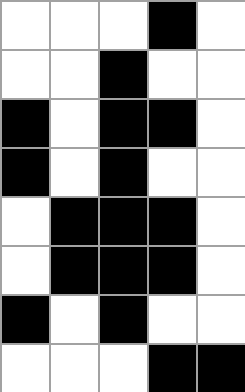[["white", "white", "white", "black", "white"], ["white", "white", "black", "white", "white"], ["black", "white", "black", "black", "white"], ["black", "white", "black", "white", "white"], ["white", "black", "black", "black", "white"], ["white", "black", "black", "black", "white"], ["black", "white", "black", "white", "white"], ["white", "white", "white", "black", "black"]]